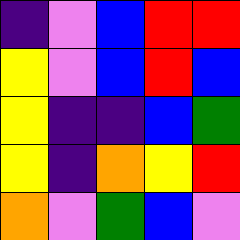[["indigo", "violet", "blue", "red", "red"], ["yellow", "violet", "blue", "red", "blue"], ["yellow", "indigo", "indigo", "blue", "green"], ["yellow", "indigo", "orange", "yellow", "red"], ["orange", "violet", "green", "blue", "violet"]]